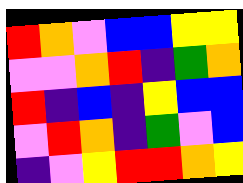[["red", "orange", "violet", "blue", "blue", "yellow", "yellow"], ["violet", "violet", "orange", "red", "indigo", "green", "orange"], ["red", "indigo", "blue", "indigo", "yellow", "blue", "blue"], ["violet", "red", "orange", "indigo", "green", "violet", "blue"], ["indigo", "violet", "yellow", "red", "red", "orange", "yellow"]]